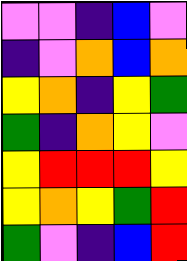[["violet", "violet", "indigo", "blue", "violet"], ["indigo", "violet", "orange", "blue", "orange"], ["yellow", "orange", "indigo", "yellow", "green"], ["green", "indigo", "orange", "yellow", "violet"], ["yellow", "red", "red", "red", "yellow"], ["yellow", "orange", "yellow", "green", "red"], ["green", "violet", "indigo", "blue", "red"]]